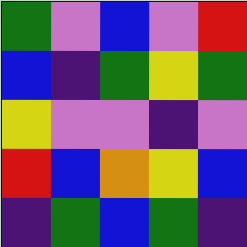[["green", "violet", "blue", "violet", "red"], ["blue", "indigo", "green", "yellow", "green"], ["yellow", "violet", "violet", "indigo", "violet"], ["red", "blue", "orange", "yellow", "blue"], ["indigo", "green", "blue", "green", "indigo"]]